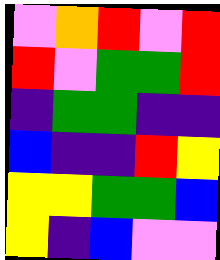[["violet", "orange", "red", "violet", "red"], ["red", "violet", "green", "green", "red"], ["indigo", "green", "green", "indigo", "indigo"], ["blue", "indigo", "indigo", "red", "yellow"], ["yellow", "yellow", "green", "green", "blue"], ["yellow", "indigo", "blue", "violet", "violet"]]